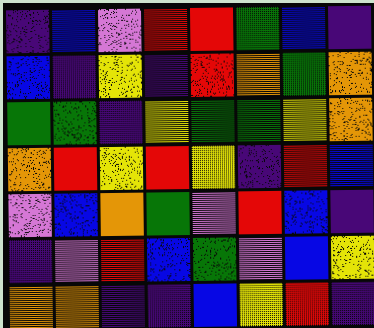[["indigo", "blue", "violet", "red", "red", "green", "blue", "indigo"], ["blue", "indigo", "yellow", "indigo", "red", "orange", "green", "orange"], ["green", "green", "indigo", "yellow", "green", "green", "yellow", "orange"], ["orange", "red", "yellow", "red", "yellow", "indigo", "red", "blue"], ["violet", "blue", "orange", "green", "violet", "red", "blue", "indigo"], ["indigo", "violet", "red", "blue", "green", "violet", "blue", "yellow"], ["orange", "orange", "indigo", "indigo", "blue", "yellow", "red", "indigo"]]